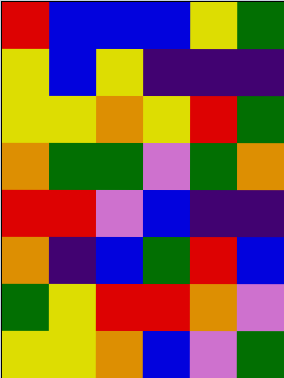[["red", "blue", "blue", "blue", "yellow", "green"], ["yellow", "blue", "yellow", "indigo", "indigo", "indigo"], ["yellow", "yellow", "orange", "yellow", "red", "green"], ["orange", "green", "green", "violet", "green", "orange"], ["red", "red", "violet", "blue", "indigo", "indigo"], ["orange", "indigo", "blue", "green", "red", "blue"], ["green", "yellow", "red", "red", "orange", "violet"], ["yellow", "yellow", "orange", "blue", "violet", "green"]]